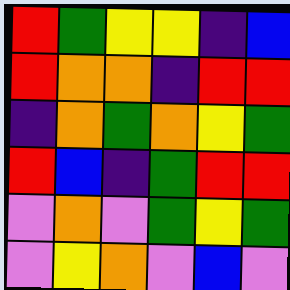[["red", "green", "yellow", "yellow", "indigo", "blue"], ["red", "orange", "orange", "indigo", "red", "red"], ["indigo", "orange", "green", "orange", "yellow", "green"], ["red", "blue", "indigo", "green", "red", "red"], ["violet", "orange", "violet", "green", "yellow", "green"], ["violet", "yellow", "orange", "violet", "blue", "violet"]]